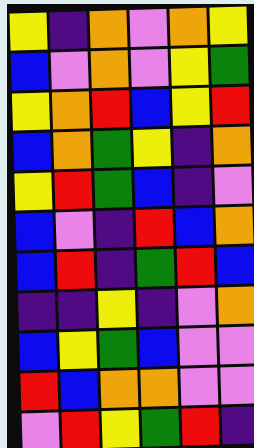[["yellow", "indigo", "orange", "violet", "orange", "yellow"], ["blue", "violet", "orange", "violet", "yellow", "green"], ["yellow", "orange", "red", "blue", "yellow", "red"], ["blue", "orange", "green", "yellow", "indigo", "orange"], ["yellow", "red", "green", "blue", "indigo", "violet"], ["blue", "violet", "indigo", "red", "blue", "orange"], ["blue", "red", "indigo", "green", "red", "blue"], ["indigo", "indigo", "yellow", "indigo", "violet", "orange"], ["blue", "yellow", "green", "blue", "violet", "violet"], ["red", "blue", "orange", "orange", "violet", "violet"], ["violet", "red", "yellow", "green", "red", "indigo"]]